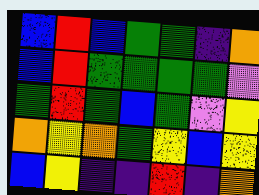[["blue", "red", "blue", "green", "green", "indigo", "orange"], ["blue", "red", "green", "green", "green", "green", "violet"], ["green", "red", "green", "blue", "green", "violet", "yellow"], ["orange", "yellow", "orange", "green", "yellow", "blue", "yellow"], ["blue", "yellow", "indigo", "indigo", "red", "indigo", "orange"]]